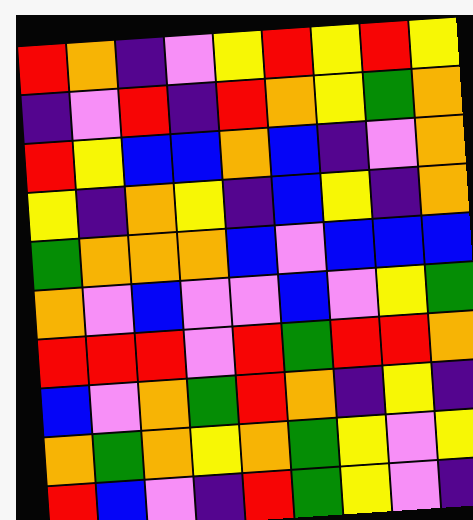[["red", "orange", "indigo", "violet", "yellow", "red", "yellow", "red", "yellow"], ["indigo", "violet", "red", "indigo", "red", "orange", "yellow", "green", "orange"], ["red", "yellow", "blue", "blue", "orange", "blue", "indigo", "violet", "orange"], ["yellow", "indigo", "orange", "yellow", "indigo", "blue", "yellow", "indigo", "orange"], ["green", "orange", "orange", "orange", "blue", "violet", "blue", "blue", "blue"], ["orange", "violet", "blue", "violet", "violet", "blue", "violet", "yellow", "green"], ["red", "red", "red", "violet", "red", "green", "red", "red", "orange"], ["blue", "violet", "orange", "green", "red", "orange", "indigo", "yellow", "indigo"], ["orange", "green", "orange", "yellow", "orange", "green", "yellow", "violet", "yellow"], ["red", "blue", "violet", "indigo", "red", "green", "yellow", "violet", "indigo"]]